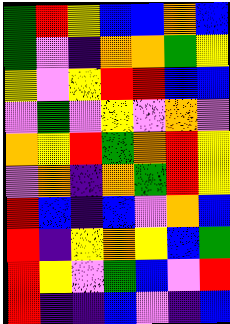[["green", "red", "yellow", "blue", "blue", "orange", "blue"], ["green", "violet", "indigo", "orange", "orange", "green", "yellow"], ["yellow", "violet", "yellow", "red", "red", "blue", "blue"], ["violet", "green", "violet", "yellow", "violet", "orange", "violet"], ["orange", "yellow", "red", "green", "orange", "red", "yellow"], ["violet", "orange", "indigo", "orange", "green", "red", "yellow"], ["red", "blue", "indigo", "blue", "violet", "orange", "blue"], ["red", "indigo", "yellow", "orange", "yellow", "blue", "green"], ["red", "yellow", "violet", "green", "blue", "violet", "red"], ["red", "indigo", "indigo", "blue", "violet", "indigo", "blue"]]